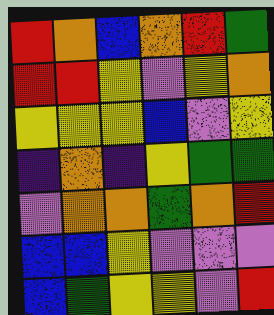[["red", "orange", "blue", "orange", "red", "green"], ["red", "red", "yellow", "violet", "yellow", "orange"], ["yellow", "yellow", "yellow", "blue", "violet", "yellow"], ["indigo", "orange", "indigo", "yellow", "green", "green"], ["violet", "orange", "orange", "green", "orange", "red"], ["blue", "blue", "yellow", "violet", "violet", "violet"], ["blue", "green", "yellow", "yellow", "violet", "red"]]